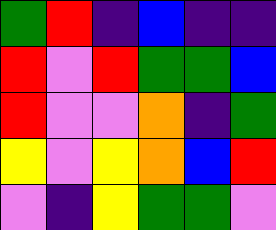[["green", "red", "indigo", "blue", "indigo", "indigo"], ["red", "violet", "red", "green", "green", "blue"], ["red", "violet", "violet", "orange", "indigo", "green"], ["yellow", "violet", "yellow", "orange", "blue", "red"], ["violet", "indigo", "yellow", "green", "green", "violet"]]